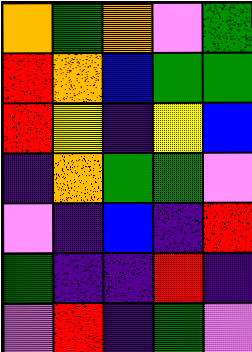[["orange", "green", "orange", "violet", "green"], ["red", "orange", "blue", "green", "green"], ["red", "yellow", "indigo", "yellow", "blue"], ["indigo", "orange", "green", "green", "violet"], ["violet", "indigo", "blue", "indigo", "red"], ["green", "indigo", "indigo", "red", "indigo"], ["violet", "red", "indigo", "green", "violet"]]